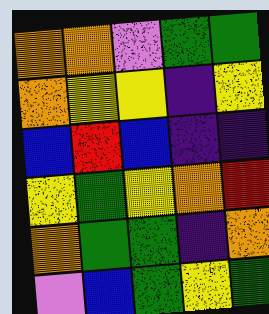[["orange", "orange", "violet", "green", "green"], ["orange", "yellow", "yellow", "indigo", "yellow"], ["blue", "red", "blue", "indigo", "indigo"], ["yellow", "green", "yellow", "orange", "red"], ["orange", "green", "green", "indigo", "orange"], ["violet", "blue", "green", "yellow", "green"]]